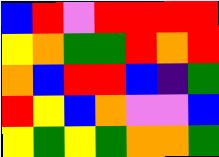[["blue", "red", "violet", "red", "red", "red", "red"], ["yellow", "orange", "green", "green", "red", "orange", "red"], ["orange", "blue", "red", "red", "blue", "indigo", "green"], ["red", "yellow", "blue", "orange", "violet", "violet", "blue"], ["yellow", "green", "yellow", "green", "orange", "orange", "green"]]